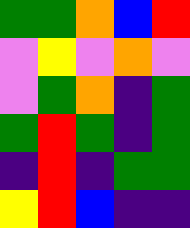[["green", "green", "orange", "blue", "red"], ["violet", "yellow", "violet", "orange", "violet"], ["violet", "green", "orange", "indigo", "green"], ["green", "red", "green", "indigo", "green"], ["indigo", "red", "indigo", "green", "green"], ["yellow", "red", "blue", "indigo", "indigo"]]